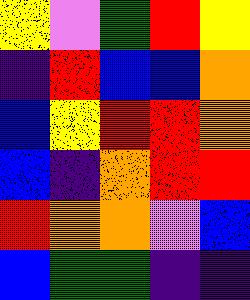[["yellow", "violet", "green", "red", "yellow"], ["indigo", "red", "blue", "blue", "orange"], ["blue", "yellow", "red", "red", "orange"], ["blue", "indigo", "orange", "red", "red"], ["red", "orange", "orange", "violet", "blue"], ["blue", "green", "green", "indigo", "indigo"]]